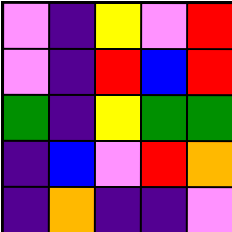[["violet", "indigo", "yellow", "violet", "red"], ["violet", "indigo", "red", "blue", "red"], ["green", "indigo", "yellow", "green", "green"], ["indigo", "blue", "violet", "red", "orange"], ["indigo", "orange", "indigo", "indigo", "violet"]]